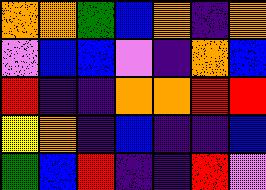[["orange", "orange", "green", "blue", "orange", "indigo", "orange"], ["violet", "blue", "blue", "violet", "indigo", "orange", "blue"], ["red", "indigo", "indigo", "orange", "orange", "red", "red"], ["yellow", "orange", "indigo", "blue", "indigo", "indigo", "blue"], ["green", "blue", "red", "indigo", "indigo", "red", "violet"]]